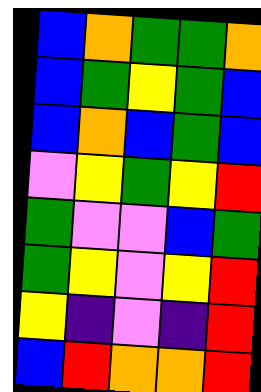[["blue", "orange", "green", "green", "orange"], ["blue", "green", "yellow", "green", "blue"], ["blue", "orange", "blue", "green", "blue"], ["violet", "yellow", "green", "yellow", "red"], ["green", "violet", "violet", "blue", "green"], ["green", "yellow", "violet", "yellow", "red"], ["yellow", "indigo", "violet", "indigo", "red"], ["blue", "red", "orange", "orange", "red"]]